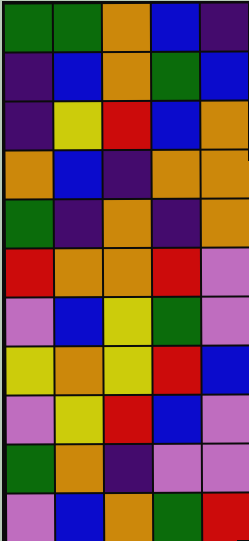[["green", "green", "orange", "blue", "indigo"], ["indigo", "blue", "orange", "green", "blue"], ["indigo", "yellow", "red", "blue", "orange"], ["orange", "blue", "indigo", "orange", "orange"], ["green", "indigo", "orange", "indigo", "orange"], ["red", "orange", "orange", "red", "violet"], ["violet", "blue", "yellow", "green", "violet"], ["yellow", "orange", "yellow", "red", "blue"], ["violet", "yellow", "red", "blue", "violet"], ["green", "orange", "indigo", "violet", "violet"], ["violet", "blue", "orange", "green", "red"]]